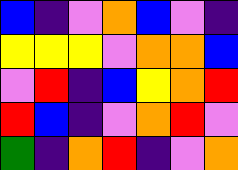[["blue", "indigo", "violet", "orange", "blue", "violet", "indigo"], ["yellow", "yellow", "yellow", "violet", "orange", "orange", "blue"], ["violet", "red", "indigo", "blue", "yellow", "orange", "red"], ["red", "blue", "indigo", "violet", "orange", "red", "violet"], ["green", "indigo", "orange", "red", "indigo", "violet", "orange"]]